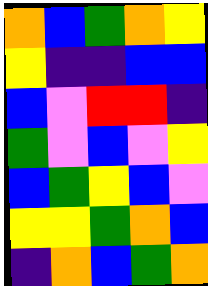[["orange", "blue", "green", "orange", "yellow"], ["yellow", "indigo", "indigo", "blue", "blue"], ["blue", "violet", "red", "red", "indigo"], ["green", "violet", "blue", "violet", "yellow"], ["blue", "green", "yellow", "blue", "violet"], ["yellow", "yellow", "green", "orange", "blue"], ["indigo", "orange", "blue", "green", "orange"]]